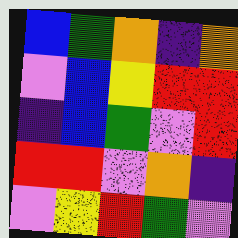[["blue", "green", "orange", "indigo", "orange"], ["violet", "blue", "yellow", "red", "red"], ["indigo", "blue", "green", "violet", "red"], ["red", "red", "violet", "orange", "indigo"], ["violet", "yellow", "red", "green", "violet"]]